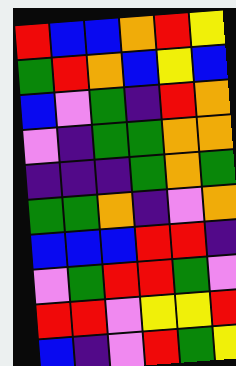[["red", "blue", "blue", "orange", "red", "yellow"], ["green", "red", "orange", "blue", "yellow", "blue"], ["blue", "violet", "green", "indigo", "red", "orange"], ["violet", "indigo", "green", "green", "orange", "orange"], ["indigo", "indigo", "indigo", "green", "orange", "green"], ["green", "green", "orange", "indigo", "violet", "orange"], ["blue", "blue", "blue", "red", "red", "indigo"], ["violet", "green", "red", "red", "green", "violet"], ["red", "red", "violet", "yellow", "yellow", "red"], ["blue", "indigo", "violet", "red", "green", "yellow"]]